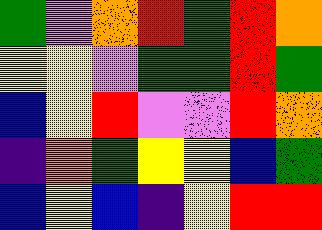[["green", "violet", "orange", "red", "green", "red", "orange"], ["yellow", "yellow", "violet", "green", "green", "red", "green"], ["blue", "yellow", "red", "violet", "violet", "red", "orange"], ["indigo", "orange", "green", "yellow", "yellow", "blue", "green"], ["blue", "yellow", "blue", "indigo", "yellow", "red", "red"]]